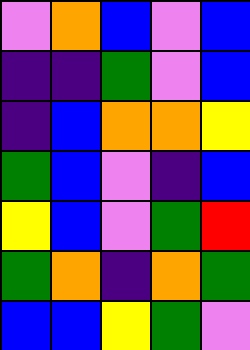[["violet", "orange", "blue", "violet", "blue"], ["indigo", "indigo", "green", "violet", "blue"], ["indigo", "blue", "orange", "orange", "yellow"], ["green", "blue", "violet", "indigo", "blue"], ["yellow", "blue", "violet", "green", "red"], ["green", "orange", "indigo", "orange", "green"], ["blue", "blue", "yellow", "green", "violet"]]